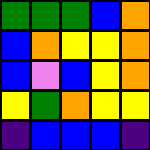[["green", "green", "green", "blue", "orange"], ["blue", "orange", "yellow", "yellow", "orange"], ["blue", "violet", "blue", "yellow", "orange"], ["yellow", "green", "orange", "yellow", "yellow"], ["indigo", "blue", "blue", "blue", "indigo"]]